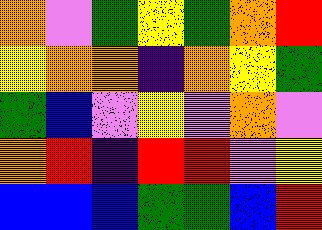[["orange", "violet", "green", "yellow", "green", "orange", "red"], ["yellow", "orange", "orange", "indigo", "orange", "yellow", "green"], ["green", "blue", "violet", "yellow", "violet", "orange", "violet"], ["orange", "red", "indigo", "red", "red", "violet", "yellow"], ["blue", "blue", "blue", "green", "green", "blue", "red"]]